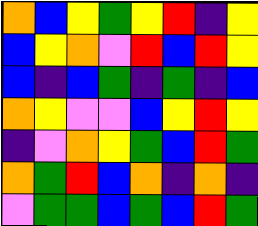[["orange", "blue", "yellow", "green", "yellow", "red", "indigo", "yellow"], ["blue", "yellow", "orange", "violet", "red", "blue", "red", "yellow"], ["blue", "indigo", "blue", "green", "indigo", "green", "indigo", "blue"], ["orange", "yellow", "violet", "violet", "blue", "yellow", "red", "yellow"], ["indigo", "violet", "orange", "yellow", "green", "blue", "red", "green"], ["orange", "green", "red", "blue", "orange", "indigo", "orange", "indigo"], ["violet", "green", "green", "blue", "green", "blue", "red", "green"]]